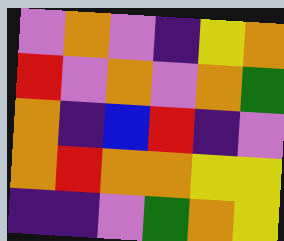[["violet", "orange", "violet", "indigo", "yellow", "orange"], ["red", "violet", "orange", "violet", "orange", "green"], ["orange", "indigo", "blue", "red", "indigo", "violet"], ["orange", "red", "orange", "orange", "yellow", "yellow"], ["indigo", "indigo", "violet", "green", "orange", "yellow"]]